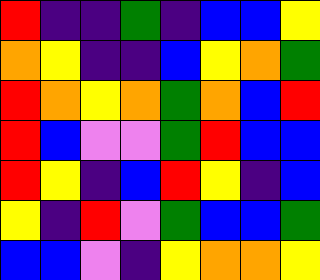[["red", "indigo", "indigo", "green", "indigo", "blue", "blue", "yellow"], ["orange", "yellow", "indigo", "indigo", "blue", "yellow", "orange", "green"], ["red", "orange", "yellow", "orange", "green", "orange", "blue", "red"], ["red", "blue", "violet", "violet", "green", "red", "blue", "blue"], ["red", "yellow", "indigo", "blue", "red", "yellow", "indigo", "blue"], ["yellow", "indigo", "red", "violet", "green", "blue", "blue", "green"], ["blue", "blue", "violet", "indigo", "yellow", "orange", "orange", "yellow"]]